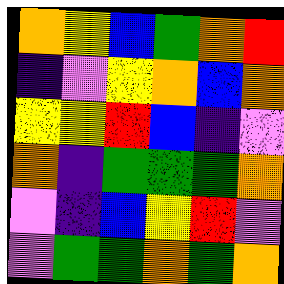[["orange", "yellow", "blue", "green", "orange", "red"], ["indigo", "violet", "yellow", "orange", "blue", "orange"], ["yellow", "yellow", "red", "blue", "indigo", "violet"], ["orange", "indigo", "green", "green", "green", "orange"], ["violet", "indigo", "blue", "yellow", "red", "violet"], ["violet", "green", "green", "orange", "green", "orange"]]